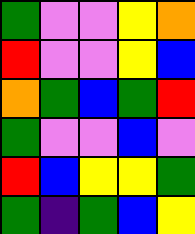[["green", "violet", "violet", "yellow", "orange"], ["red", "violet", "violet", "yellow", "blue"], ["orange", "green", "blue", "green", "red"], ["green", "violet", "violet", "blue", "violet"], ["red", "blue", "yellow", "yellow", "green"], ["green", "indigo", "green", "blue", "yellow"]]